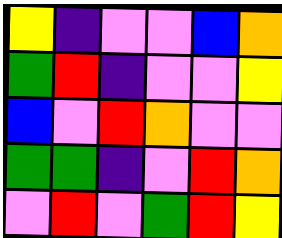[["yellow", "indigo", "violet", "violet", "blue", "orange"], ["green", "red", "indigo", "violet", "violet", "yellow"], ["blue", "violet", "red", "orange", "violet", "violet"], ["green", "green", "indigo", "violet", "red", "orange"], ["violet", "red", "violet", "green", "red", "yellow"]]